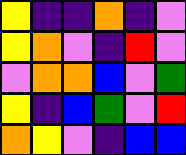[["yellow", "indigo", "indigo", "orange", "indigo", "violet"], ["yellow", "orange", "violet", "indigo", "red", "violet"], ["violet", "orange", "orange", "blue", "violet", "green"], ["yellow", "indigo", "blue", "green", "violet", "red"], ["orange", "yellow", "violet", "indigo", "blue", "blue"]]